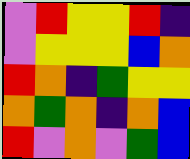[["violet", "red", "yellow", "yellow", "red", "indigo"], ["violet", "yellow", "yellow", "yellow", "blue", "orange"], ["red", "orange", "indigo", "green", "yellow", "yellow"], ["orange", "green", "orange", "indigo", "orange", "blue"], ["red", "violet", "orange", "violet", "green", "blue"]]